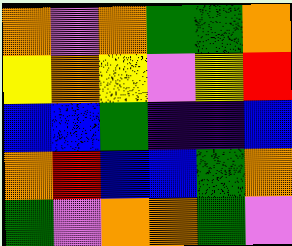[["orange", "violet", "orange", "green", "green", "orange"], ["yellow", "orange", "yellow", "violet", "yellow", "red"], ["blue", "blue", "green", "indigo", "indigo", "blue"], ["orange", "red", "blue", "blue", "green", "orange"], ["green", "violet", "orange", "orange", "green", "violet"]]